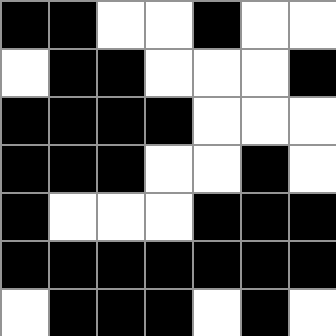[["black", "black", "white", "white", "black", "white", "white"], ["white", "black", "black", "white", "white", "white", "black"], ["black", "black", "black", "black", "white", "white", "white"], ["black", "black", "black", "white", "white", "black", "white"], ["black", "white", "white", "white", "black", "black", "black"], ["black", "black", "black", "black", "black", "black", "black"], ["white", "black", "black", "black", "white", "black", "white"]]